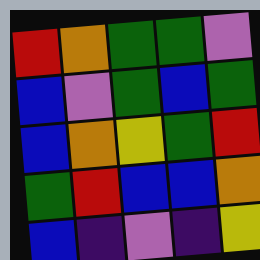[["red", "orange", "green", "green", "violet"], ["blue", "violet", "green", "blue", "green"], ["blue", "orange", "yellow", "green", "red"], ["green", "red", "blue", "blue", "orange"], ["blue", "indigo", "violet", "indigo", "yellow"]]